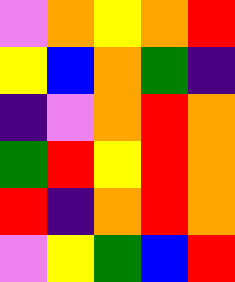[["violet", "orange", "yellow", "orange", "red"], ["yellow", "blue", "orange", "green", "indigo"], ["indigo", "violet", "orange", "red", "orange"], ["green", "red", "yellow", "red", "orange"], ["red", "indigo", "orange", "red", "orange"], ["violet", "yellow", "green", "blue", "red"]]